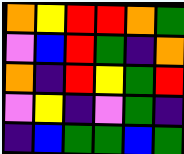[["orange", "yellow", "red", "red", "orange", "green"], ["violet", "blue", "red", "green", "indigo", "orange"], ["orange", "indigo", "red", "yellow", "green", "red"], ["violet", "yellow", "indigo", "violet", "green", "indigo"], ["indigo", "blue", "green", "green", "blue", "green"]]